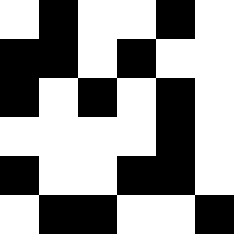[["white", "black", "white", "white", "black", "white"], ["black", "black", "white", "black", "white", "white"], ["black", "white", "black", "white", "black", "white"], ["white", "white", "white", "white", "black", "white"], ["black", "white", "white", "black", "black", "white"], ["white", "black", "black", "white", "white", "black"]]